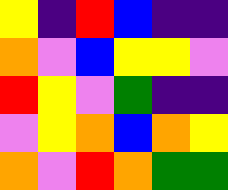[["yellow", "indigo", "red", "blue", "indigo", "indigo"], ["orange", "violet", "blue", "yellow", "yellow", "violet"], ["red", "yellow", "violet", "green", "indigo", "indigo"], ["violet", "yellow", "orange", "blue", "orange", "yellow"], ["orange", "violet", "red", "orange", "green", "green"]]